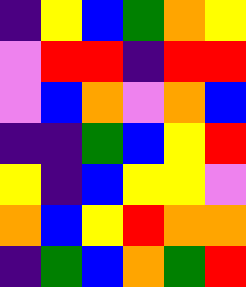[["indigo", "yellow", "blue", "green", "orange", "yellow"], ["violet", "red", "red", "indigo", "red", "red"], ["violet", "blue", "orange", "violet", "orange", "blue"], ["indigo", "indigo", "green", "blue", "yellow", "red"], ["yellow", "indigo", "blue", "yellow", "yellow", "violet"], ["orange", "blue", "yellow", "red", "orange", "orange"], ["indigo", "green", "blue", "orange", "green", "red"]]